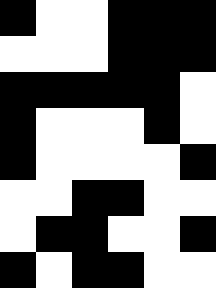[["black", "white", "white", "black", "black", "black"], ["white", "white", "white", "black", "black", "black"], ["black", "black", "black", "black", "black", "white"], ["black", "white", "white", "white", "black", "white"], ["black", "white", "white", "white", "white", "black"], ["white", "white", "black", "black", "white", "white"], ["white", "black", "black", "white", "white", "black"], ["black", "white", "black", "black", "white", "white"]]